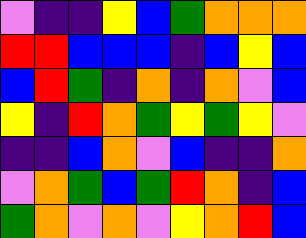[["violet", "indigo", "indigo", "yellow", "blue", "green", "orange", "orange", "orange"], ["red", "red", "blue", "blue", "blue", "indigo", "blue", "yellow", "blue"], ["blue", "red", "green", "indigo", "orange", "indigo", "orange", "violet", "blue"], ["yellow", "indigo", "red", "orange", "green", "yellow", "green", "yellow", "violet"], ["indigo", "indigo", "blue", "orange", "violet", "blue", "indigo", "indigo", "orange"], ["violet", "orange", "green", "blue", "green", "red", "orange", "indigo", "blue"], ["green", "orange", "violet", "orange", "violet", "yellow", "orange", "red", "blue"]]